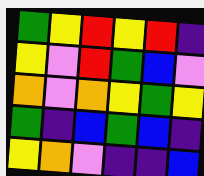[["green", "yellow", "red", "yellow", "red", "indigo"], ["yellow", "violet", "red", "green", "blue", "violet"], ["orange", "violet", "orange", "yellow", "green", "yellow"], ["green", "indigo", "blue", "green", "blue", "indigo"], ["yellow", "orange", "violet", "indigo", "indigo", "blue"]]